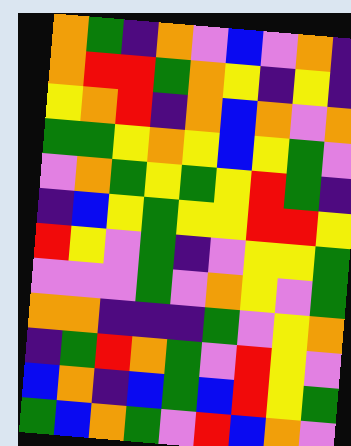[["orange", "green", "indigo", "orange", "violet", "blue", "violet", "orange", "indigo"], ["orange", "red", "red", "green", "orange", "yellow", "indigo", "yellow", "indigo"], ["yellow", "orange", "red", "indigo", "orange", "blue", "orange", "violet", "orange"], ["green", "green", "yellow", "orange", "yellow", "blue", "yellow", "green", "violet"], ["violet", "orange", "green", "yellow", "green", "yellow", "red", "green", "indigo"], ["indigo", "blue", "yellow", "green", "yellow", "yellow", "red", "red", "yellow"], ["red", "yellow", "violet", "green", "indigo", "violet", "yellow", "yellow", "green"], ["violet", "violet", "violet", "green", "violet", "orange", "yellow", "violet", "green"], ["orange", "orange", "indigo", "indigo", "indigo", "green", "violet", "yellow", "orange"], ["indigo", "green", "red", "orange", "green", "violet", "red", "yellow", "violet"], ["blue", "orange", "indigo", "blue", "green", "blue", "red", "yellow", "green"], ["green", "blue", "orange", "green", "violet", "red", "blue", "orange", "violet"]]